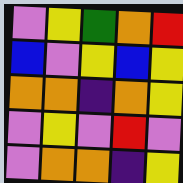[["violet", "yellow", "green", "orange", "red"], ["blue", "violet", "yellow", "blue", "yellow"], ["orange", "orange", "indigo", "orange", "yellow"], ["violet", "yellow", "violet", "red", "violet"], ["violet", "orange", "orange", "indigo", "yellow"]]